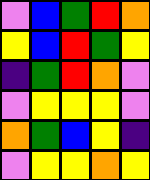[["violet", "blue", "green", "red", "orange"], ["yellow", "blue", "red", "green", "yellow"], ["indigo", "green", "red", "orange", "violet"], ["violet", "yellow", "yellow", "yellow", "violet"], ["orange", "green", "blue", "yellow", "indigo"], ["violet", "yellow", "yellow", "orange", "yellow"]]